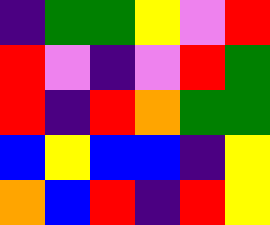[["indigo", "green", "green", "yellow", "violet", "red"], ["red", "violet", "indigo", "violet", "red", "green"], ["red", "indigo", "red", "orange", "green", "green"], ["blue", "yellow", "blue", "blue", "indigo", "yellow"], ["orange", "blue", "red", "indigo", "red", "yellow"]]